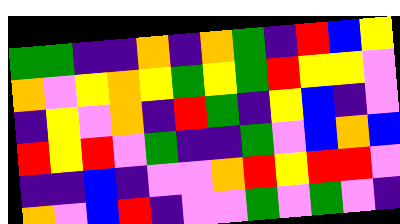[["green", "green", "indigo", "indigo", "orange", "indigo", "orange", "green", "indigo", "red", "blue", "yellow"], ["orange", "violet", "yellow", "orange", "yellow", "green", "yellow", "green", "red", "yellow", "yellow", "violet"], ["indigo", "yellow", "violet", "orange", "indigo", "red", "green", "indigo", "yellow", "blue", "indigo", "violet"], ["red", "yellow", "red", "violet", "green", "indigo", "indigo", "green", "violet", "blue", "orange", "blue"], ["indigo", "indigo", "blue", "indigo", "violet", "violet", "orange", "red", "yellow", "red", "red", "violet"], ["orange", "violet", "blue", "red", "indigo", "violet", "violet", "green", "violet", "green", "violet", "indigo"]]